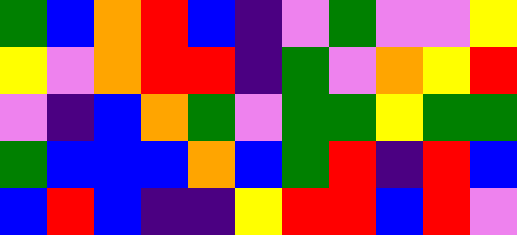[["green", "blue", "orange", "red", "blue", "indigo", "violet", "green", "violet", "violet", "yellow"], ["yellow", "violet", "orange", "red", "red", "indigo", "green", "violet", "orange", "yellow", "red"], ["violet", "indigo", "blue", "orange", "green", "violet", "green", "green", "yellow", "green", "green"], ["green", "blue", "blue", "blue", "orange", "blue", "green", "red", "indigo", "red", "blue"], ["blue", "red", "blue", "indigo", "indigo", "yellow", "red", "red", "blue", "red", "violet"]]